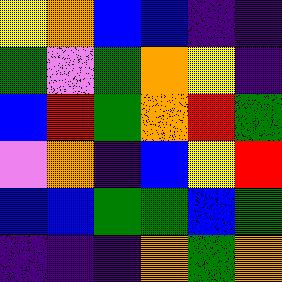[["yellow", "orange", "blue", "blue", "indigo", "indigo"], ["green", "violet", "green", "orange", "yellow", "indigo"], ["blue", "red", "green", "orange", "red", "green"], ["violet", "orange", "indigo", "blue", "yellow", "red"], ["blue", "blue", "green", "green", "blue", "green"], ["indigo", "indigo", "indigo", "orange", "green", "orange"]]